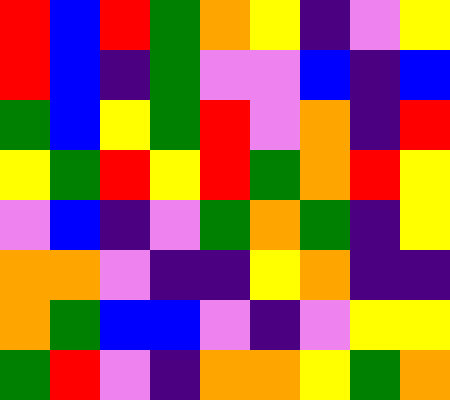[["red", "blue", "red", "green", "orange", "yellow", "indigo", "violet", "yellow"], ["red", "blue", "indigo", "green", "violet", "violet", "blue", "indigo", "blue"], ["green", "blue", "yellow", "green", "red", "violet", "orange", "indigo", "red"], ["yellow", "green", "red", "yellow", "red", "green", "orange", "red", "yellow"], ["violet", "blue", "indigo", "violet", "green", "orange", "green", "indigo", "yellow"], ["orange", "orange", "violet", "indigo", "indigo", "yellow", "orange", "indigo", "indigo"], ["orange", "green", "blue", "blue", "violet", "indigo", "violet", "yellow", "yellow"], ["green", "red", "violet", "indigo", "orange", "orange", "yellow", "green", "orange"]]